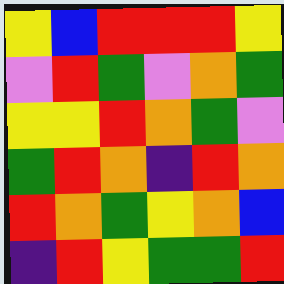[["yellow", "blue", "red", "red", "red", "yellow"], ["violet", "red", "green", "violet", "orange", "green"], ["yellow", "yellow", "red", "orange", "green", "violet"], ["green", "red", "orange", "indigo", "red", "orange"], ["red", "orange", "green", "yellow", "orange", "blue"], ["indigo", "red", "yellow", "green", "green", "red"]]